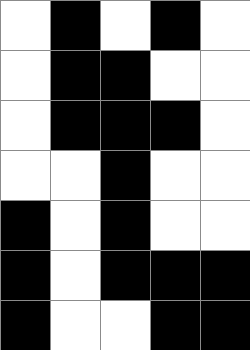[["white", "black", "white", "black", "white"], ["white", "black", "black", "white", "white"], ["white", "black", "black", "black", "white"], ["white", "white", "black", "white", "white"], ["black", "white", "black", "white", "white"], ["black", "white", "black", "black", "black"], ["black", "white", "white", "black", "black"]]